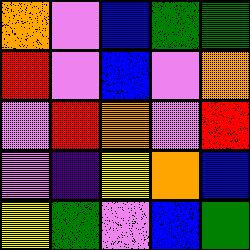[["orange", "violet", "blue", "green", "green"], ["red", "violet", "blue", "violet", "orange"], ["violet", "red", "orange", "violet", "red"], ["violet", "indigo", "yellow", "orange", "blue"], ["yellow", "green", "violet", "blue", "green"]]